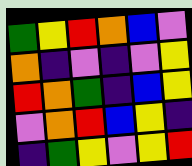[["green", "yellow", "red", "orange", "blue", "violet"], ["orange", "indigo", "violet", "indigo", "violet", "yellow"], ["red", "orange", "green", "indigo", "blue", "yellow"], ["violet", "orange", "red", "blue", "yellow", "indigo"], ["indigo", "green", "yellow", "violet", "yellow", "red"]]